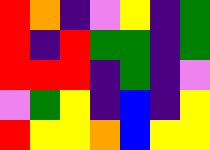[["red", "orange", "indigo", "violet", "yellow", "indigo", "green"], ["red", "indigo", "red", "green", "green", "indigo", "green"], ["red", "red", "red", "indigo", "green", "indigo", "violet"], ["violet", "green", "yellow", "indigo", "blue", "indigo", "yellow"], ["red", "yellow", "yellow", "orange", "blue", "yellow", "yellow"]]